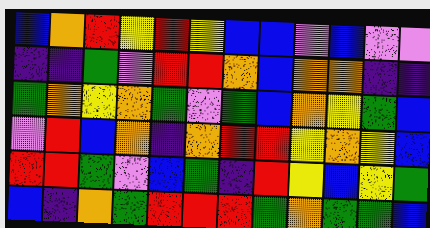[["blue", "orange", "red", "yellow", "red", "yellow", "blue", "blue", "violet", "blue", "violet", "violet"], ["indigo", "indigo", "green", "violet", "red", "red", "orange", "blue", "orange", "orange", "indigo", "indigo"], ["green", "orange", "yellow", "orange", "green", "violet", "green", "blue", "orange", "yellow", "green", "blue"], ["violet", "red", "blue", "orange", "indigo", "orange", "red", "red", "yellow", "orange", "yellow", "blue"], ["red", "red", "green", "violet", "blue", "green", "indigo", "red", "yellow", "blue", "yellow", "green"], ["blue", "indigo", "orange", "green", "red", "red", "red", "green", "orange", "green", "green", "blue"]]